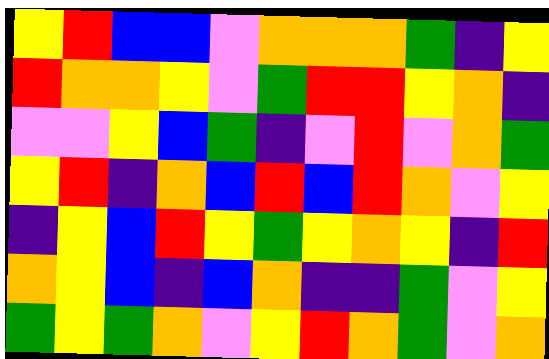[["yellow", "red", "blue", "blue", "violet", "orange", "orange", "orange", "green", "indigo", "yellow"], ["red", "orange", "orange", "yellow", "violet", "green", "red", "red", "yellow", "orange", "indigo"], ["violet", "violet", "yellow", "blue", "green", "indigo", "violet", "red", "violet", "orange", "green"], ["yellow", "red", "indigo", "orange", "blue", "red", "blue", "red", "orange", "violet", "yellow"], ["indigo", "yellow", "blue", "red", "yellow", "green", "yellow", "orange", "yellow", "indigo", "red"], ["orange", "yellow", "blue", "indigo", "blue", "orange", "indigo", "indigo", "green", "violet", "yellow"], ["green", "yellow", "green", "orange", "violet", "yellow", "red", "orange", "green", "violet", "orange"]]